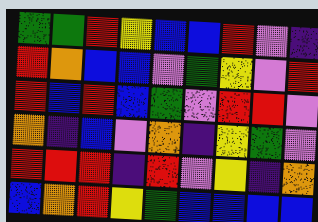[["green", "green", "red", "yellow", "blue", "blue", "red", "violet", "indigo"], ["red", "orange", "blue", "blue", "violet", "green", "yellow", "violet", "red"], ["red", "blue", "red", "blue", "green", "violet", "red", "red", "violet"], ["orange", "indigo", "blue", "violet", "orange", "indigo", "yellow", "green", "violet"], ["red", "red", "red", "indigo", "red", "violet", "yellow", "indigo", "orange"], ["blue", "orange", "red", "yellow", "green", "blue", "blue", "blue", "blue"]]